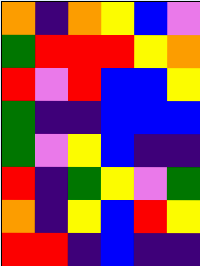[["orange", "indigo", "orange", "yellow", "blue", "violet"], ["green", "red", "red", "red", "yellow", "orange"], ["red", "violet", "red", "blue", "blue", "yellow"], ["green", "indigo", "indigo", "blue", "blue", "blue"], ["green", "violet", "yellow", "blue", "indigo", "indigo"], ["red", "indigo", "green", "yellow", "violet", "green"], ["orange", "indigo", "yellow", "blue", "red", "yellow"], ["red", "red", "indigo", "blue", "indigo", "indigo"]]